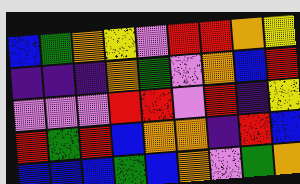[["blue", "green", "orange", "yellow", "violet", "red", "red", "orange", "yellow"], ["indigo", "indigo", "indigo", "orange", "green", "violet", "orange", "blue", "red"], ["violet", "violet", "violet", "red", "red", "violet", "red", "indigo", "yellow"], ["red", "green", "red", "blue", "orange", "orange", "indigo", "red", "blue"], ["blue", "blue", "blue", "green", "blue", "orange", "violet", "green", "orange"]]